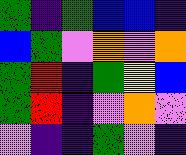[["green", "indigo", "green", "blue", "blue", "indigo"], ["blue", "green", "violet", "orange", "violet", "orange"], ["green", "red", "indigo", "green", "yellow", "blue"], ["green", "red", "indigo", "violet", "orange", "violet"], ["violet", "indigo", "indigo", "green", "violet", "indigo"]]